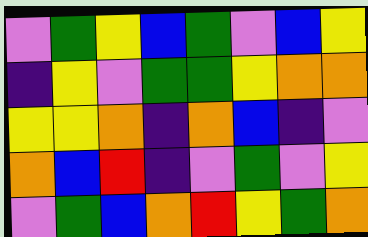[["violet", "green", "yellow", "blue", "green", "violet", "blue", "yellow"], ["indigo", "yellow", "violet", "green", "green", "yellow", "orange", "orange"], ["yellow", "yellow", "orange", "indigo", "orange", "blue", "indigo", "violet"], ["orange", "blue", "red", "indigo", "violet", "green", "violet", "yellow"], ["violet", "green", "blue", "orange", "red", "yellow", "green", "orange"]]